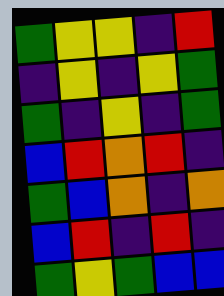[["green", "yellow", "yellow", "indigo", "red"], ["indigo", "yellow", "indigo", "yellow", "green"], ["green", "indigo", "yellow", "indigo", "green"], ["blue", "red", "orange", "red", "indigo"], ["green", "blue", "orange", "indigo", "orange"], ["blue", "red", "indigo", "red", "indigo"], ["green", "yellow", "green", "blue", "blue"]]